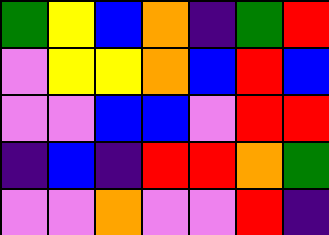[["green", "yellow", "blue", "orange", "indigo", "green", "red"], ["violet", "yellow", "yellow", "orange", "blue", "red", "blue"], ["violet", "violet", "blue", "blue", "violet", "red", "red"], ["indigo", "blue", "indigo", "red", "red", "orange", "green"], ["violet", "violet", "orange", "violet", "violet", "red", "indigo"]]